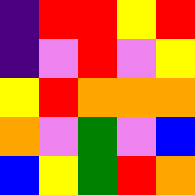[["indigo", "red", "red", "yellow", "red"], ["indigo", "violet", "red", "violet", "yellow"], ["yellow", "red", "orange", "orange", "orange"], ["orange", "violet", "green", "violet", "blue"], ["blue", "yellow", "green", "red", "orange"]]